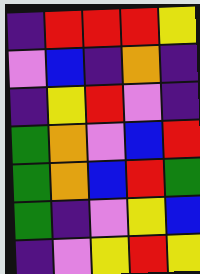[["indigo", "red", "red", "red", "yellow"], ["violet", "blue", "indigo", "orange", "indigo"], ["indigo", "yellow", "red", "violet", "indigo"], ["green", "orange", "violet", "blue", "red"], ["green", "orange", "blue", "red", "green"], ["green", "indigo", "violet", "yellow", "blue"], ["indigo", "violet", "yellow", "red", "yellow"]]